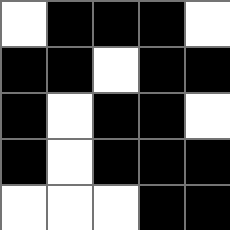[["white", "black", "black", "black", "white"], ["black", "black", "white", "black", "black"], ["black", "white", "black", "black", "white"], ["black", "white", "black", "black", "black"], ["white", "white", "white", "black", "black"]]